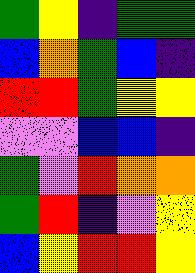[["green", "yellow", "indigo", "green", "green"], ["blue", "orange", "green", "blue", "indigo"], ["red", "red", "green", "yellow", "yellow"], ["violet", "violet", "blue", "blue", "indigo"], ["green", "violet", "red", "orange", "orange"], ["green", "red", "indigo", "violet", "yellow"], ["blue", "yellow", "red", "red", "yellow"]]